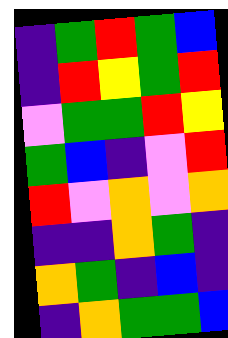[["indigo", "green", "red", "green", "blue"], ["indigo", "red", "yellow", "green", "red"], ["violet", "green", "green", "red", "yellow"], ["green", "blue", "indigo", "violet", "red"], ["red", "violet", "orange", "violet", "orange"], ["indigo", "indigo", "orange", "green", "indigo"], ["orange", "green", "indigo", "blue", "indigo"], ["indigo", "orange", "green", "green", "blue"]]